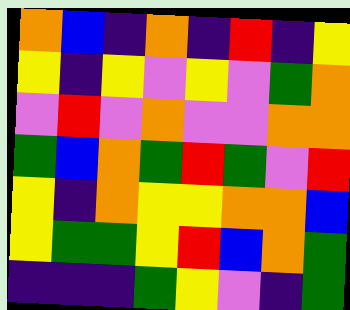[["orange", "blue", "indigo", "orange", "indigo", "red", "indigo", "yellow"], ["yellow", "indigo", "yellow", "violet", "yellow", "violet", "green", "orange"], ["violet", "red", "violet", "orange", "violet", "violet", "orange", "orange"], ["green", "blue", "orange", "green", "red", "green", "violet", "red"], ["yellow", "indigo", "orange", "yellow", "yellow", "orange", "orange", "blue"], ["yellow", "green", "green", "yellow", "red", "blue", "orange", "green"], ["indigo", "indigo", "indigo", "green", "yellow", "violet", "indigo", "green"]]